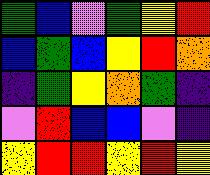[["green", "blue", "violet", "green", "yellow", "red"], ["blue", "green", "blue", "yellow", "red", "orange"], ["indigo", "green", "yellow", "orange", "green", "indigo"], ["violet", "red", "blue", "blue", "violet", "indigo"], ["yellow", "red", "red", "yellow", "red", "yellow"]]